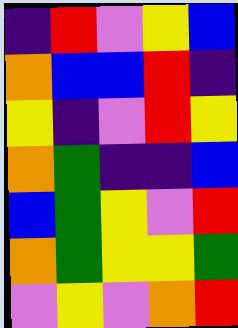[["indigo", "red", "violet", "yellow", "blue"], ["orange", "blue", "blue", "red", "indigo"], ["yellow", "indigo", "violet", "red", "yellow"], ["orange", "green", "indigo", "indigo", "blue"], ["blue", "green", "yellow", "violet", "red"], ["orange", "green", "yellow", "yellow", "green"], ["violet", "yellow", "violet", "orange", "red"]]